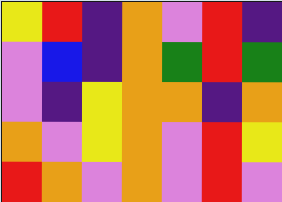[["yellow", "red", "indigo", "orange", "violet", "red", "indigo"], ["violet", "blue", "indigo", "orange", "green", "red", "green"], ["violet", "indigo", "yellow", "orange", "orange", "indigo", "orange"], ["orange", "violet", "yellow", "orange", "violet", "red", "yellow"], ["red", "orange", "violet", "orange", "violet", "red", "violet"]]